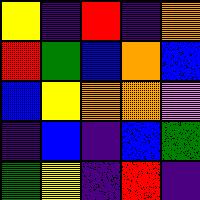[["yellow", "indigo", "red", "indigo", "orange"], ["red", "green", "blue", "orange", "blue"], ["blue", "yellow", "orange", "orange", "violet"], ["indigo", "blue", "indigo", "blue", "green"], ["green", "yellow", "indigo", "red", "indigo"]]